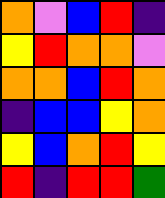[["orange", "violet", "blue", "red", "indigo"], ["yellow", "red", "orange", "orange", "violet"], ["orange", "orange", "blue", "red", "orange"], ["indigo", "blue", "blue", "yellow", "orange"], ["yellow", "blue", "orange", "red", "yellow"], ["red", "indigo", "red", "red", "green"]]